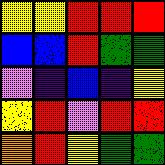[["yellow", "yellow", "red", "red", "red"], ["blue", "blue", "red", "green", "green"], ["violet", "indigo", "blue", "indigo", "yellow"], ["yellow", "red", "violet", "red", "red"], ["orange", "red", "yellow", "green", "green"]]